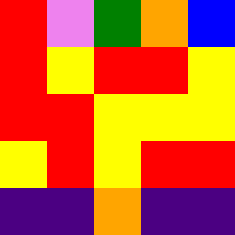[["red", "violet", "green", "orange", "blue"], ["red", "yellow", "red", "red", "yellow"], ["red", "red", "yellow", "yellow", "yellow"], ["yellow", "red", "yellow", "red", "red"], ["indigo", "indigo", "orange", "indigo", "indigo"]]